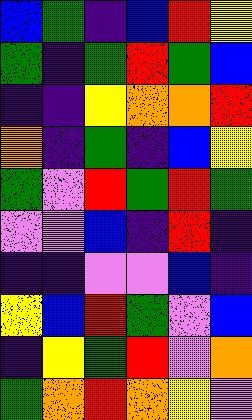[["blue", "green", "indigo", "blue", "red", "yellow"], ["green", "indigo", "green", "red", "green", "blue"], ["indigo", "indigo", "yellow", "orange", "orange", "red"], ["orange", "indigo", "green", "indigo", "blue", "yellow"], ["green", "violet", "red", "green", "red", "green"], ["violet", "violet", "blue", "indigo", "red", "indigo"], ["indigo", "indigo", "violet", "violet", "blue", "indigo"], ["yellow", "blue", "red", "green", "violet", "blue"], ["indigo", "yellow", "green", "red", "violet", "orange"], ["green", "orange", "red", "orange", "yellow", "violet"]]